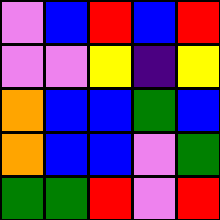[["violet", "blue", "red", "blue", "red"], ["violet", "violet", "yellow", "indigo", "yellow"], ["orange", "blue", "blue", "green", "blue"], ["orange", "blue", "blue", "violet", "green"], ["green", "green", "red", "violet", "red"]]